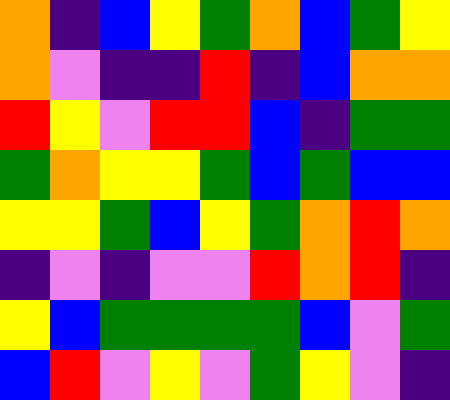[["orange", "indigo", "blue", "yellow", "green", "orange", "blue", "green", "yellow"], ["orange", "violet", "indigo", "indigo", "red", "indigo", "blue", "orange", "orange"], ["red", "yellow", "violet", "red", "red", "blue", "indigo", "green", "green"], ["green", "orange", "yellow", "yellow", "green", "blue", "green", "blue", "blue"], ["yellow", "yellow", "green", "blue", "yellow", "green", "orange", "red", "orange"], ["indigo", "violet", "indigo", "violet", "violet", "red", "orange", "red", "indigo"], ["yellow", "blue", "green", "green", "green", "green", "blue", "violet", "green"], ["blue", "red", "violet", "yellow", "violet", "green", "yellow", "violet", "indigo"]]